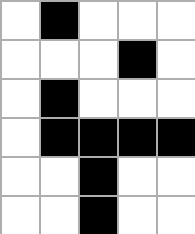[["white", "black", "white", "white", "white"], ["white", "white", "white", "black", "white"], ["white", "black", "white", "white", "white"], ["white", "black", "black", "black", "black"], ["white", "white", "black", "white", "white"], ["white", "white", "black", "white", "white"]]